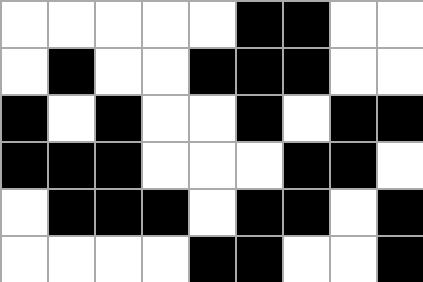[["white", "white", "white", "white", "white", "black", "black", "white", "white"], ["white", "black", "white", "white", "black", "black", "black", "white", "white"], ["black", "white", "black", "white", "white", "black", "white", "black", "black"], ["black", "black", "black", "white", "white", "white", "black", "black", "white"], ["white", "black", "black", "black", "white", "black", "black", "white", "black"], ["white", "white", "white", "white", "black", "black", "white", "white", "black"]]